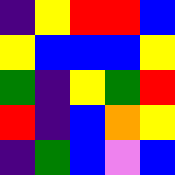[["indigo", "yellow", "red", "red", "blue"], ["yellow", "blue", "blue", "blue", "yellow"], ["green", "indigo", "yellow", "green", "red"], ["red", "indigo", "blue", "orange", "yellow"], ["indigo", "green", "blue", "violet", "blue"]]